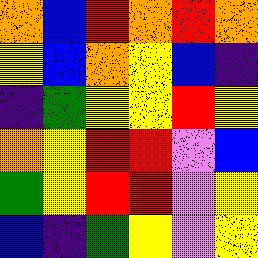[["orange", "blue", "red", "orange", "red", "orange"], ["yellow", "blue", "orange", "yellow", "blue", "indigo"], ["indigo", "green", "yellow", "yellow", "red", "yellow"], ["orange", "yellow", "red", "red", "violet", "blue"], ["green", "yellow", "red", "red", "violet", "yellow"], ["blue", "indigo", "green", "yellow", "violet", "yellow"]]